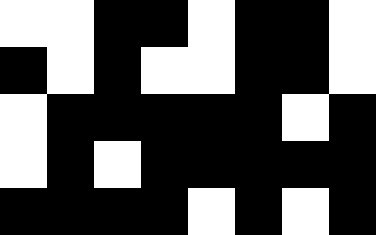[["white", "white", "black", "black", "white", "black", "black", "white"], ["black", "white", "black", "white", "white", "black", "black", "white"], ["white", "black", "black", "black", "black", "black", "white", "black"], ["white", "black", "white", "black", "black", "black", "black", "black"], ["black", "black", "black", "black", "white", "black", "white", "black"]]